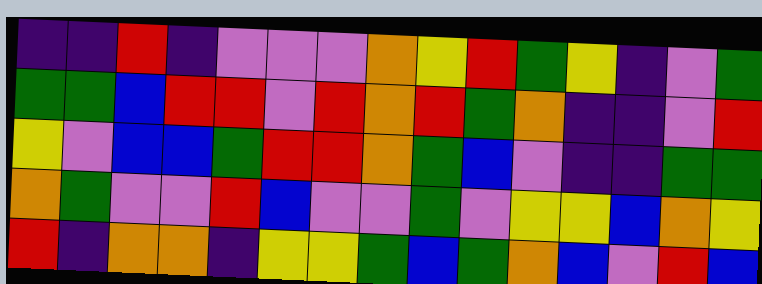[["indigo", "indigo", "red", "indigo", "violet", "violet", "violet", "orange", "yellow", "red", "green", "yellow", "indigo", "violet", "green"], ["green", "green", "blue", "red", "red", "violet", "red", "orange", "red", "green", "orange", "indigo", "indigo", "violet", "red"], ["yellow", "violet", "blue", "blue", "green", "red", "red", "orange", "green", "blue", "violet", "indigo", "indigo", "green", "green"], ["orange", "green", "violet", "violet", "red", "blue", "violet", "violet", "green", "violet", "yellow", "yellow", "blue", "orange", "yellow"], ["red", "indigo", "orange", "orange", "indigo", "yellow", "yellow", "green", "blue", "green", "orange", "blue", "violet", "red", "blue"]]